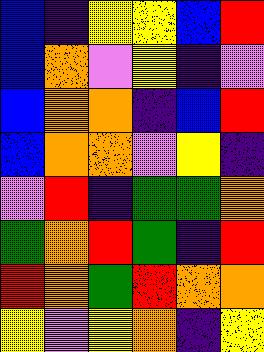[["blue", "indigo", "yellow", "yellow", "blue", "red"], ["blue", "orange", "violet", "yellow", "indigo", "violet"], ["blue", "orange", "orange", "indigo", "blue", "red"], ["blue", "orange", "orange", "violet", "yellow", "indigo"], ["violet", "red", "indigo", "green", "green", "orange"], ["green", "orange", "red", "green", "indigo", "red"], ["red", "orange", "green", "red", "orange", "orange"], ["yellow", "violet", "yellow", "orange", "indigo", "yellow"]]